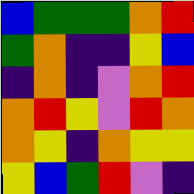[["blue", "green", "green", "green", "orange", "red"], ["green", "orange", "indigo", "indigo", "yellow", "blue"], ["indigo", "orange", "indigo", "violet", "orange", "red"], ["orange", "red", "yellow", "violet", "red", "orange"], ["orange", "yellow", "indigo", "orange", "yellow", "yellow"], ["yellow", "blue", "green", "red", "violet", "indigo"]]